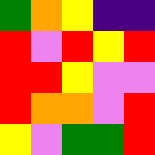[["green", "orange", "yellow", "indigo", "indigo"], ["red", "violet", "red", "yellow", "red"], ["red", "red", "yellow", "violet", "violet"], ["red", "orange", "orange", "violet", "red"], ["yellow", "violet", "green", "green", "red"]]